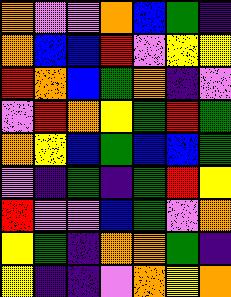[["orange", "violet", "violet", "orange", "blue", "green", "indigo"], ["orange", "blue", "blue", "red", "violet", "yellow", "yellow"], ["red", "orange", "blue", "green", "orange", "indigo", "violet"], ["violet", "red", "orange", "yellow", "green", "red", "green"], ["orange", "yellow", "blue", "green", "blue", "blue", "green"], ["violet", "indigo", "green", "indigo", "green", "red", "yellow"], ["red", "violet", "violet", "blue", "green", "violet", "orange"], ["yellow", "green", "indigo", "orange", "orange", "green", "indigo"], ["yellow", "indigo", "indigo", "violet", "orange", "yellow", "orange"]]